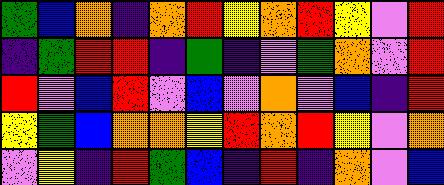[["green", "blue", "orange", "indigo", "orange", "red", "yellow", "orange", "red", "yellow", "violet", "red"], ["indigo", "green", "red", "red", "indigo", "green", "indigo", "violet", "green", "orange", "violet", "red"], ["red", "violet", "blue", "red", "violet", "blue", "violet", "orange", "violet", "blue", "indigo", "red"], ["yellow", "green", "blue", "orange", "orange", "yellow", "red", "orange", "red", "yellow", "violet", "orange"], ["violet", "yellow", "indigo", "red", "green", "blue", "indigo", "red", "indigo", "orange", "violet", "blue"]]